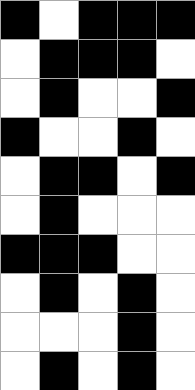[["black", "white", "black", "black", "black"], ["white", "black", "black", "black", "white"], ["white", "black", "white", "white", "black"], ["black", "white", "white", "black", "white"], ["white", "black", "black", "white", "black"], ["white", "black", "white", "white", "white"], ["black", "black", "black", "white", "white"], ["white", "black", "white", "black", "white"], ["white", "white", "white", "black", "white"], ["white", "black", "white", "black", "white"]]